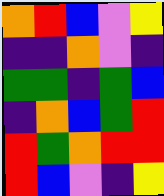[["orange", "red", "blue", "violet", "yellow"], ["indigo", "indigo", "orange", "violet", "indigo"], ["green", "green", "indigo", "green", "blue"], ["indigo", "orange", "blue", "green", "red"], ["red", "green", "orange", "red", "red"], ["red", "blue", "violet", "indigo", "yellow"]]